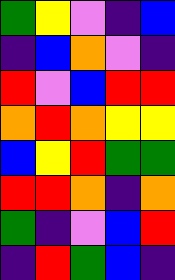[["green", "yellow", "violet", "indigo", "blue"], ["indigo", "blue", "orange", "violet", "indigo"], ["red", "violet", "blue", "red", "red"], ["orange", "red", "orange", "yellow", "yellow"], ["blue", "yellow", "red", "green", "green"], ["red", "red", "orange", "indigo", "orange"], ["green", "indigo", "violet", "blue", "red"], ["indigo", "red", "green", "blue", "indigo"]]